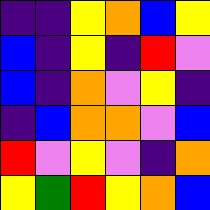[["indigo", "indigo", "yellow", "orange", "blue", "yellow"], ["blue", "indigo", "yellow", "indigo", "red", "violet"], ["blue", "indigo", "orange", "violet", "yellow", "indigo"], ["indigo", "blue", "orange", "orange", "violet", "blue"], ["red", "violet", "yellow", "violet", "indigo", "orange"], ["yellow", "green", "red", "yellow", "orange", "blue"]]